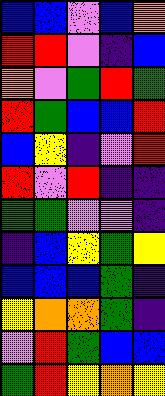[["blue", "blue", "violet", "blue", "orange"], ["red", "red", "violet", "indigo", "blue"], ["orange", "violet", "green", "red", "green"], ["red", "green", "blue", "blue", "red"], ["blue", "yellow", "indigo", "violet", "red"], ["red", "violet", "red", "indigo", "indigo"], ["green", "green", "violet", "violet", "indigo"], ["indigo", "blue", "yellow", "green", "yellow"], ["blue", "blue", "blue", "green", "indigo"], ["yellow", "orange", "orange", "green", "indigo"], ["violet", "red", "green", "blue", "blue"], ["green", "red", "yellow", "orange", "yellow"]]